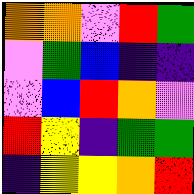[["orange", "orange", "violet", "red", "green"], ["violet", "green", "blue", "indigo", "indigo"], ["violet", "blue", "red", "orange", "violet"], ["red", "yellow", "indigo", "green", "green"], ["indigo", "yellow", "yellow", "orange", "red"]]